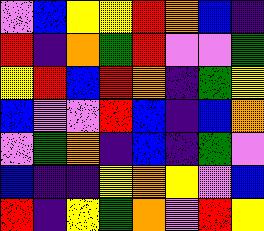[["violet", "blue", "yellow", "yellow", "red", "orange", "blue", "indigo"], ["red", "indigo", "orange", "green", "red", "violet", "violet", "green"], ["yellow", "red", "blue", "red", "orange", "indigo", "green", "yellow"], ["blue", "violet", "violet", "red", "blue", "indigo", "blue", "orange"], ["violet", "green", "orange", "indigo", "blue", "indigo", "green", "violet"], ["blue", "indigo", "indigo", "yellow", "orange", "yellow", "violet", "blue"], ["red", "indigo", "yellow", "green", "orange", "violet", "red", "yellow"]]